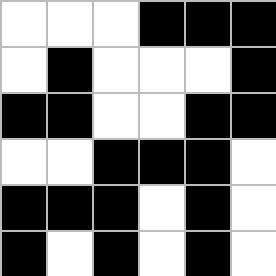[["white", "white", "white", "black", "black", "black"], ["white", "black", "white", "white", "white", "black"], ["black", "black", "white", "white", "black", "black"], ["white", "white", "black", "black", "black", "white"], ["black", "black", "black", "white", "black", "white"], ["black", "white", "black", "white", "black", "white"]]